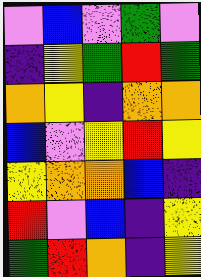[["violet", "blue", "violet", "green", "violet"], ["indigo", "yellow", "green", "red", "green"], ["orange", "yellow", "indigo", "orange", "orange"], ["blue", "violet", "yellow", "red", "yellow"], ["yellow", "orange", "orange", "blue", "indigo"], ["red", "violet", "blue", "indigo", "yellow"], ["green", "red", "orange", "indigo", "yellow"]]